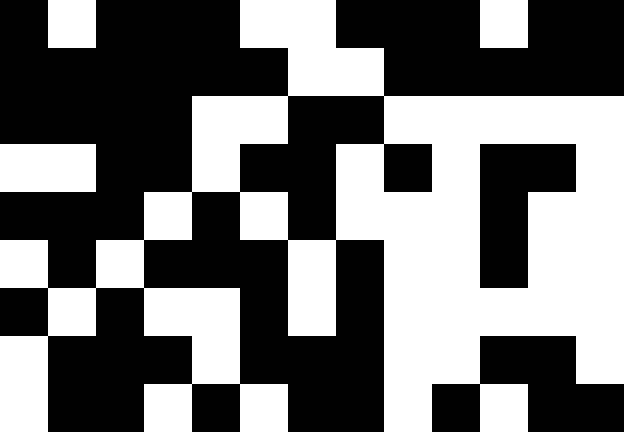[["black", "white", "black", "black", "black", "white", "white", "black", "black", "black", "white", "black", "black"], ["black", "black", "black", "black", "black", "black", "white", "white", "black", "black", "black", "black", "black"], ["black", "black", "black", "black", "white", "white", "black", "black", "white", "white", "white", "white", "white"], ["white", "white", "black", "black", "white", "black", "black", "white", "black", "white", "black", "black", "white"], ["black", "black", "black", "white", "black", "white", "black", "white", "white", "white", "black", "white", "white"], ["white", "black", "white", "black", "black", "black", "white", "black", "white", "white", "black", "white", "white"], ["black", "white", "black", "white", "white", "black", "white", "black", "white", "white", "white", "white", "white"], ["white", "black", "black", "black", "white", "black", "black", "black", "white", "white", "black", "black", "white"], ["white", "black", "black", "white", "black", "white", "black", "black", "white", "black", "white", "black", "black"]]